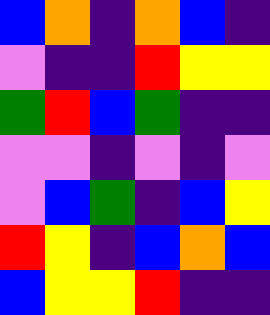[["blue", "orange", "indigo", "orange", "blue", "indigo"], ["violet", "indigo", "indigo", "red", "yellow", "yellow"], ["green", "red", "blue", "green", "indigo", "indigo"], ["violet", "violet", "indigo", "violet", "indigo", "violet"], ["violet", "blue", "green", "indigo", "blue", "yellow"], ["red", "yellow", "indigo", "blue", "orange", "blue"], ["blue", "yellow", "yellow", "red", "indigo", "indigo"]]